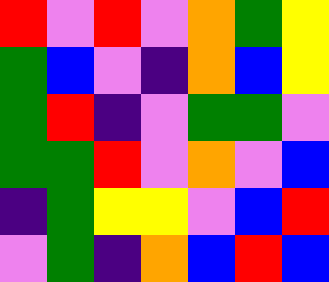[["red", "violet", "red", "violet", "orange", "green", "yellow"], ["green", "blue", "violet", "indigo", "orange", "blue", "yellow"], ["green", "red", "indigo", "violet", "green", "green", "violet"], ["green", "green", "red", "violet", "orange", "violet", "blue"], ["indigo", "green", "yellow", "yellow", "violet", "blue", "red"], ["violet", "green", "indigo", "orange", "blue", "red", "blue"]]